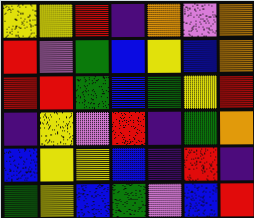[["yellow", "yellow", "red", "indigo", "orange", "violet", "orange"], ["red", "violet", "green", "blue", "yellow", "blue", "orange"], ["red", "red", "green", "blue", "green", "yellow", "red"], ["indigo", "yellow", "violet", "red", "indigo", "green", "orange"], ["blue", "yellow", "yellow", "blue", "indigo", "red", "indigo"], ["green", "yellow", "blue", "green", "violet", "blue", "red"]]